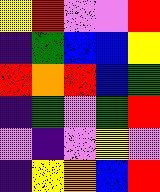[["yellow", "red", "violet", "violet", "red"], ["indigo", "green", "blue", "blue", "yellow"], ["red", "orange", "red", "blue", "green"], ["indigo", "green", "violet", "green", "red"], ["violet", "indigo", "violet", "yellow", "violet"], ["indigo", "yellow", "orange", "blue", "red"]]